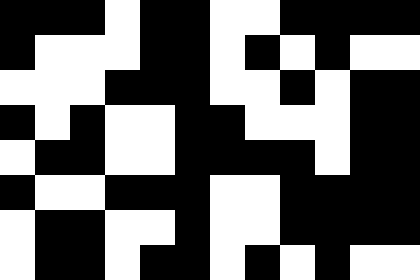[["black", "black", "black", "white", "black", "black", "white", "white", "black", "black", "black", "black"], ["black", "white", "white", "white", "black", "black", "white", "black", "white", "black", "white", "white"], ["white", "white", "white", "black", "black", "black", "white", "white", "black", "white", "black", "black"], ["black", "white", "black", "white", "white", "black", "black", "white", "white", "white", "black", "black"], ["white", "black", "black", "white", "white", "black", "black", "black", "black", "white", "black", "black"], ["black", "white", "white", "black", "black", "black", "white", "white", "black", "black", "black", "black"], ["white", "black", "black", "white", "white", "black", "white", "white", "black", "black", "black", "black"], ["white", "black", "black", "white", "black", "black", "white", "black", "white", "black", "white", "white"]]